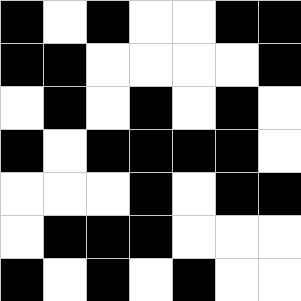[["black", "white", "black", "white", "white", "black", "black"], ["black", "black", "white", "white", "white", "white", "black"], ["white", "black", "white", "black", "white", "black", "white"], ["black", "white", "black", "black", "black", "black", "white"], ["white", "white", "white", "black", "white", "black", "black"], ["white", "black", "black", "black", "white", "white", "white"], ["black", "white", "black", "white", "black", "white", "white"]]